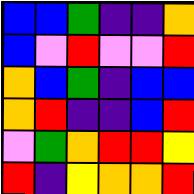[["blue", "blue", "green", "indigo", "indigo", "orange"], ["blue", "violet", "red", "violet", "violet", "red"], ["orange", "blue", "green", "indigo", "blue", "blue"], ["orange", "red", "indigo", "indigo", "blue", "red"], ["violet", "green", "orange", "red", "red", "yellow"], ["red", "indigo", "yellow", "orange", "orange", "red"]]